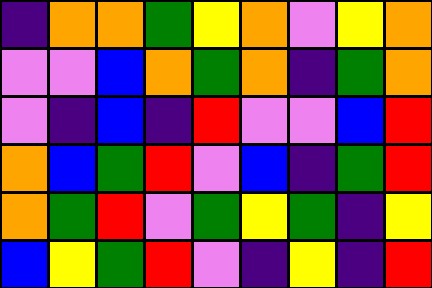[["indigo", "orange", "orange", "green", "yellow", "orange", "violet", "yellow", "orange"], ["violet", "violet", "blue", "orange", "green", "orange", "indigo", "green", "orange"], ["violet", "indigo", "blue", "indigo", "red", "violet", "violet", "blue", "red"], ["orange", "blue", "green", "red", "violet", "blue", "indigo", "green", "red"], ["orange", "green", "red", "violet", "green", "yellow", "green", "indigo", "yellow"], ["blue", "yellow", "green", "red", "violet", "indigo", "yellow", "indigo", "red"]]